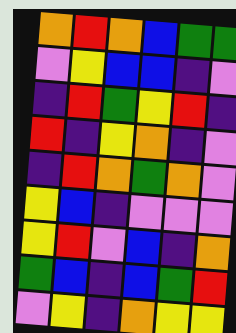[["orange", "red", "orange", "blue", "green", "green"], ["violet", "yellow", "blue", "blue", "indigo", "violet"], ["indigo", "red", "green", "yellow", "red", "indigo"], ["red", "indigo", "yellow", "orange", "indigo", "violet"], ["indigo", "red", "orange", "green", "orange", "violet"], ["yellow", "blue", "indigo", "violet", "violet", "violet"], ["yellow", "red", "violet", "blue", "indigo", "orange"], ["green", "blue", "indigo", "blue", "green", "red"], ["violet", "yellow", "indigo", "orange", "yellow", "yellow"]]